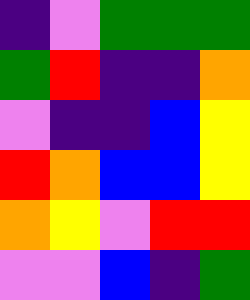[["indigo", "violet", "green", "green", "green"], ["green", "red", "indigo", "indigo", "orange"], ["violet", "indigo", "indigo", "blue", "yellow"], ["red", "orange", "blue", "blue", "yellow"], ["orange", "yellow", "violet", "red", "red"], ["violet", "violet", "blue", "indigo", "green"]]